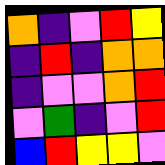[["orange", "indigo", "violet", "red", "yellow"], ["indigo", "red", "indigo", "orange", "orange"], ["indigo", "violet", "violet", "orange", "red"], ["violet", "green", "indigo", "violet", "red"], ["blue", "red", "yellow", "yellow", "violet"]]